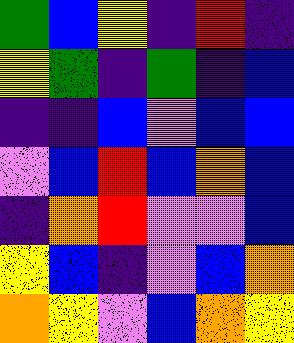[["green", "blue", "yellow", "indigo", "red", "indigo"], ["yellow", "green", "indigo", "green", "indigo", "blue"], ["indigo", "indigo", "blue", "violet", "blue", "blue"], ["violet", "blue", "red", "blue", "orange", "blue"], ["indigo", "orange", "red", "violet", "violet", "blue"], ["yellow", "blue", "indigo", "violet", "blue", "orange"], ["orange", "yellow", "violet", "blue", "orange", "yellow"]]